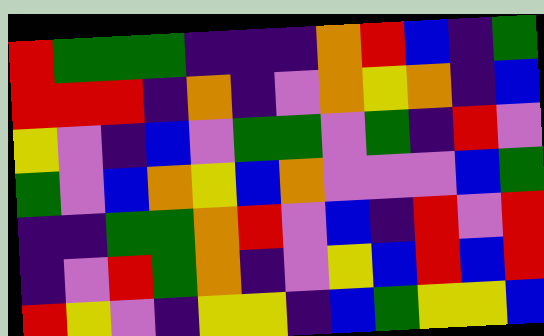[["red", "green", "green", "green", "indigo", "indigo", "indigo", "orange", "red", "blue", "indigo", "green"], ["red", "red", "red", "indigo", "orange", "indigo", "violet", "orange", "yellow", "orange", "indigo", "blue"], ["yellow", "violet", "indigo", "blue", "violet", "green", "green", "violet", "green", "indigo", "red", "violet"], ["green", "violet", "blue", "orange", "yellow", "blue", "orange", "violet", "violet", "violet", "blue", "green"], ["indigo", "indigo", "green", "green", "orange", "red", "violet", "blue", "indigo", "red", "violet", "red"], ["indigo", "violet", "red", "green", "orange", "indigo", "violet", "yellow", "blue", "red", "blue", "red"], ["red", "yellow", "violet", "indigo", "yellow", "yellow", "indigo", "blue", "green", "yellow", "yellow", "blue"]]